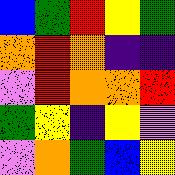[["blue", "green", "red", "yellow", "green"], ["orange", "red", "orange", "indigo", "indigo"], ["violet", "red", "orange", "orange", "red"], ["green", "yellow", "indigo", "yellow", "violet"], ["violet", "orange", "green", "blue", "yellow"]]